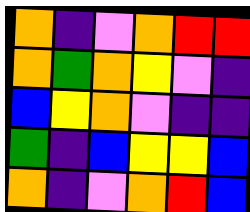[["orange", "indigo", "violet", "orange", "red", "red"], ["orange", "green", "orange", "yellow", "violet", "indigo"], ["blue", "yellow", "orange", "violet", "indigo", "indigo"], ["green", "indigo", "blue", "yellow", "yellow", "blue"], ["orange", "indigo", "violet", "orange", "red", "blue"]]